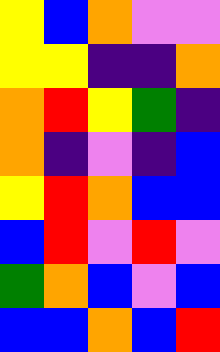[["yellow", "blue", "orange", "violet", "violet"], ["yellow", "yellow", "indigo", "indigo", "orange"], ["orange", "red", "yellow", "green", "indigo"], ["orange", "indigo", "violet", "indigo", "blue"], ["yellow", "red", "orange", "blue", "blue"], ["blue", "red", "violet", "red", "violet"], ["green", "orange", "blue", "violet", "blue"], ["blue", "blue", "orange", "blue", "red"]]